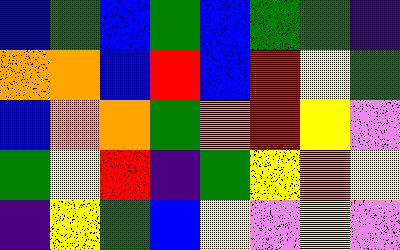[["blue", "green", "blue", "green", "blue", "green", "green", "indigo"], ["orange", "orange", "blue", "red", "blue", "red", "yellow", "green"], ["blue", "orange", "orange", "green", "orange", "red", "yellow", "violet"], ["green", "yellow", "red", "indigo", "green", "yellow", "orange", "yellow"], ["indigo", "yellow", "green", "blue", "yellow", "violet", "yellow", "violet"]]